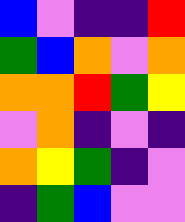[["blue", "violet", "indigo", "indigo", "red"], ["green", "blue", "orange", "violet", "orange"], ["orange", "orange", "red", "green", "yellow"], ["violet", "orange", "indigo", "violet", "indigo"], ["orange", "yellow", "green", "indigo", "violet"], ["indigo", "green", "blue", "violet", "violet"]]